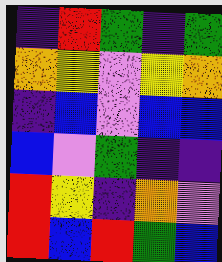[["indigo", "red", "green", "indigo", "green"], ["orange", "yellow", "violet", "yellow", "orange"], ["indigo", "blue", "violet", "blue", "blue"], ["blue", "violet", "green", "indigo", "indigo"], ["red", "yellow", "indigo", "orange", "violet"], ["red", "blue", "red", "green", "blue"]]